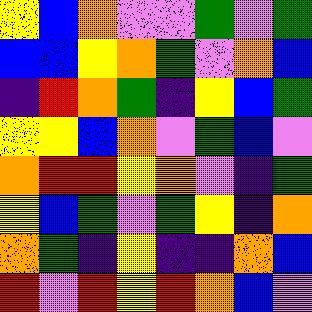[["yellow", "blue", "orange", "violet", "violet", "green", "violet", "green"], ["blue", "blue", "yellow", "orange", "green", "violet", "orange", "blue"], ["indigo", "red", "orange", "green", "indigo", "yellow", "blue", "green"], ["yellow", "yellow", "blue", "orange", "violet", "green", "blue", "violet"], ["orange", "red", "red", "yellow", "orange", "violet", "indigo", "green"], ["yellow", "blue", "green", "violet", "green", "yellow", "indigo", "orange"], ["orange", "green", "indigo", "yellow", "indigo", "indigo", "orange", "blue"], ["red", "violet", "red", "yellow", "red", "orange", "blue", "violet"]]